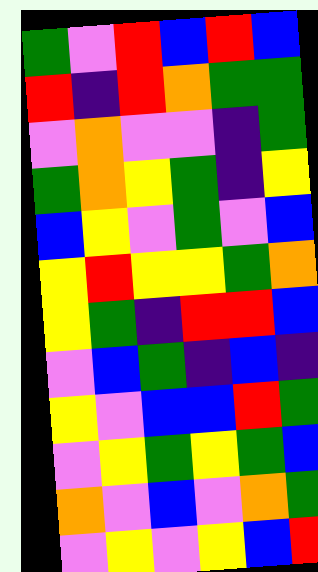[["green", "violet", "red", "blue", "red", "blue"], ["red", "indigo", "red", "orange", "green", "green"], ["violet", "orange", "violet", "violet", "indigo", "green"], ["green", "orange", "yellow", "green", "indigo", "yellow"], ["blue", "yellow", "violet", "green", "violet", "blue"], ["yellow", "red", "yellow", "yellow", "green", "orange"], ["yellow", "green", "indigo", "red", "red", "blue"], ["violet", "blue", "green", "indigo", "blue", "indigo"], ["yellow", "violet", "blue", "blue", "red", "green"], ["violet", "yellow", "green", "yellow", "green", "blue"], ["orange", "violet", "blue", "violet", "orange", "green"], ["violet", "yellow", "violet", "yellow", "blue", "red"]]